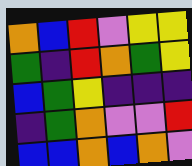[["orange", "blue", "red", "violet", "yellow", "yellow"], ["green", "indigo", "red", "orange", "green", "yellow"], ["blue", "green", "yellow", "indigo", "indigo", "indigo"], ["indigo", "green", "orange", "violet", "violet", "red"], ["blue", "blue", "orange", "blue", "orange", "violet"]]